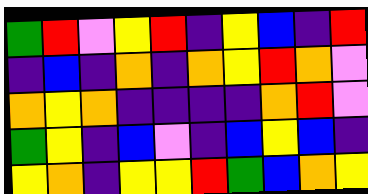[["green", "red", "violet", "yellow", "red", "indigo", "yellow", "blue", "indigo", "red"], ["indigo", "blue", "indigo", "orange", "indigo", "orange", "yellow", "red", "orange", "violet"], ["orange", "yellow", "orange", "indigo", "indigo", "indigo", "indigo", "orange", "red", "violet"], ["green", "yellow", "indigo", "blue", "violet", "indigo", "blue", "yellow", "blue", "indigo"], ["yellow", "orange", "indigo", "yellow", "yellow", "red", "green", "blue", "orange", "yellow"]]